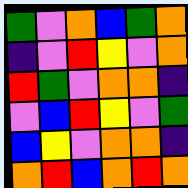[["green", "violet", "orange", "blue", "green", "orange"], ["indigo", "violet", "red", "yellow", "violet", "orange"], ["red", "green", "violet", "orange", "orange", "indigo"], ["violet", "blue", "red", "yellow", "violet", "green"], ["blue", "yellow", "violet", "orange", "orange", "indigo"], ["orange", "red", "blue", "orange", "red", "orange"]]